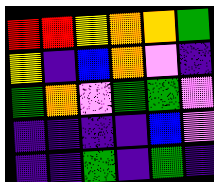[["red", "red", "yellow", "orange", "orange", "green"], ["yellow", "indigo", "blue", "orange", "violet", "indigo"], ["green", "orange", "violet", "green", "green", "violet"], ["indigo", "indigo", "indigo", "indigo", "blue", "violet"], ["indigo", "indigo", "green", "indigo", "green", "indigo"]]